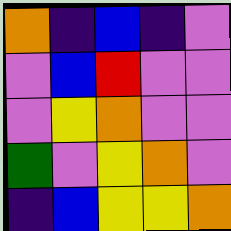[["orange", "indigo", "blue", "indigo", "violet"], ["violet", "blue", "red", "violet", "violet"], ["violet", "yellow", "orange", "violet", "violet"], ["green", "violet", "yellow", "orange", "violet"], ["indigo", "blue", "yellow", "yellow", "orange"]]